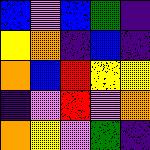[["blue", "violet", "blue", "green", "indigo"], ["yellow", "orange", "indigo", "blue", "indigo"], ["orange", "blue", "red", "yellow", "yellow"], ["indigo", "violet", "red", "violet", "orange"], ["orange", "yellow", "violet", "green", "indigo"]]